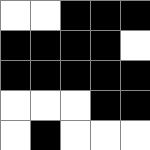[["white", "white", "black", "black", "black"], ["black", "black", "black", "black", "white"], ["black", "black", "black", "black", "black"], ["white", "white", "white", "black", "black"], ["white", "black", "white", "white", "white"]]